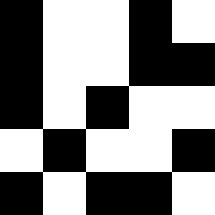[["black", "white", "white", "black", "white"], ["black", "white", "white", "black", "black"], ["black", "white", "black", "white", "white"], ["white", "black", "white", "white", "black"], ["black", "white", "black", "black", "white"]]